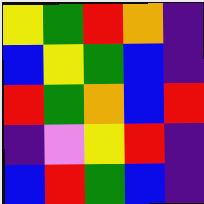[["yellow", "green", "red", "orange", "indigo"], ["blue", "yellow", "green", "blue", "indigo"], ["red", "green", "orange", "blue", "red"], ["indigo", "violet", "yellow", "red", "indigo"], ["blue", "red", "green", "blue", "indigo"]]